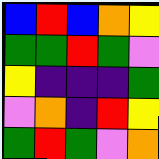[["blue", "red", "blue", "orange", "yellow"], ["green", "green", "red", "green", "violet"], ["yellow", "indigo", "indigo", "indigo", "green"], ["violet", "orange", "indigo", "red", "yellow"], ["green", "red", "green", "violet", "orange"]]